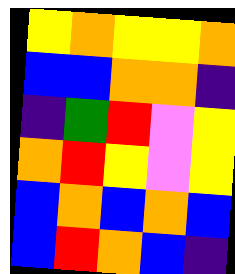[["yellow", "orange", "yellow", "yellow", "orange"], ["blue", "blue", "orange", "orange", "indigo"], ["indigo", "green", "red", "violet", "yellow"], ["orange", "red", "yellow", "violet", "yellow"], ["blue", "orange", "blue", "orange", "blue"], ["blue", "red", "orange", "blue", "indigo"]]